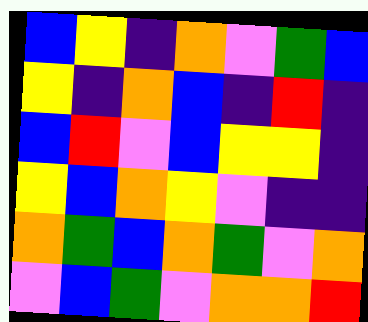[["blue", "yellow", "indigo", "orange", "violet", "green", "blue"], ["yellow", "indigo", "orange", "blue", "indigo", "red", "indigo"], ["blue", "red", "violet", "blue", "yellow", "yellow", "indigo"], ["yellow", "blue", "orange", "yellow", "violet", "indigo", "indigo"], ["orange", "green", "blue", "orange", "green", "violet", "orange"], ["violet", "blue", "green", "violet", "orange", "orange", "red"]]